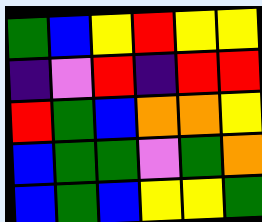[["green", "blue", "yellow", "red", "yellow", "yellow"], ["indigo", "violet", "red", "indigo", "red", "red"], ["red", "green", "blue", "orange", "orange", "yellow"], ["blue", "green", "green", "violet", "green", "orange"], ["blue", "green", "blue", "yellow", "yellow", "green"]]